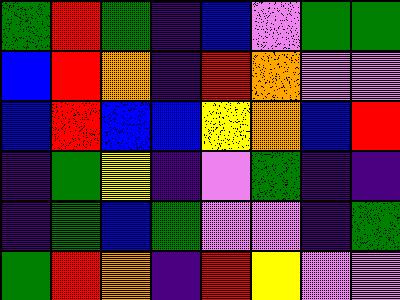[["green", "red", "green", "indigo", "blue", "violet", "green", "green"], ["blue", "red", "orange", "indigo", "red", "orange", "violet", "violet"], ["blue", "red", "blue", "blue", "yellow", "orange", "blue", "red"], ["indigo", "green", "yellow", "indigo", "violet", "green", "indigo", "indigo"], ["indigo", "green", "blue", "green", "violet", "violet", "indigo", "green"], ["green", "red", "orange", "indigo", "red", "yellow", "violet", "violet"]]